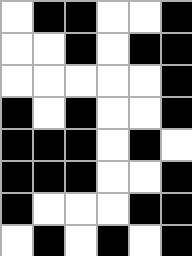[["white", "black", "black", "white", "white", "black"], ["white", "white", "black", "white", "black", "black"], ["white", "white", "white", "white", "white", "black"], ["black", "white", "black", "white", "white", "black"], ["black", "black", "black", "white", "black", "white"], ["black", "black", "black", "white", "white", "black"], ["black", "white", "white", "white", "black", "black"], ["white", "black", "white", "black", "white", "black"]]